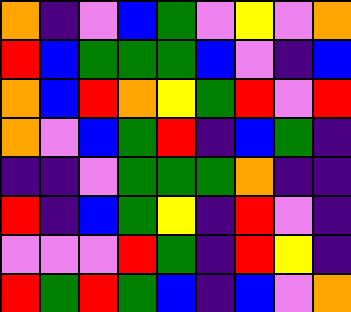[["orange", "indigo", "violet", "blue", "green", "violet", "yellow", "violet", "orange"], ["red", "blue", "green", "green", "green", "blue", "violet", "indigo", "blue"], ["orange", "blue", "red", "orange", "yellow", "green", "red", "violet", "red"], ["orange", "violet", "blue", "green", "red", "indigo", "blue", "green", "indigo"], ["indigo", "indigo", "violet", "green", "green", "green", "orange", "indigo", "indigo"], ["red", "indigo", "blue", "green", "yellow", "indigo", "red", "violet", "indigo"], ["violet", "violet", "violet", "red", "green", "indigo", "red", "yellow", "indigo"], ["red", "green", "red", "green", "blue", "indigo", "blue", "violet", "orange"]]